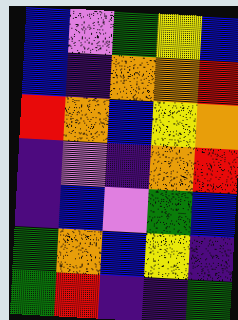[["blue", "violet", "green", "yellow", "blue"], ["blue", "indigo", "orange", "orange", "red"], ["red", "orange", "blue", "yellow", "orange"], ["indigo", "violet", "indigo", "orange", "red"], ["indigo", "blue", "violet", "green", "blue"], ["green", "orange", "blue", "yellow", "indigo"], ["green", "red", "indigo", "indigo", "green"]]